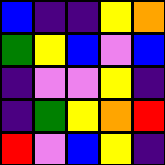[["blue", "indigo", "indigo", "yellow", "orange"], ["green", "yellow", "blue", "violet", "blue"], ["indigo", "violet", "violet", "yellow", "indigo"], ["indigo", "green", "yellow", "orange", "red"], ["red", "violet", "blue", "yellow", "indigo"]]